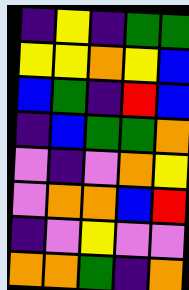[["indigo", "yellow", "indigo", "green", "green"], ["yellow", "yellow", "orange", "yellow", "blue"], ["blue", "green", "indigo", "red", "blue"], ["indigo", "blue", "green", "green", "orange"], ["violet", "indigo", "violet", "orange", "yellow"], ["violet", "orange", "orange", "blue", "red"], ["indigo", "violet", "yellow", "violet", "violet"], ["orange", "orange", "green", "indigo", "orange"]]